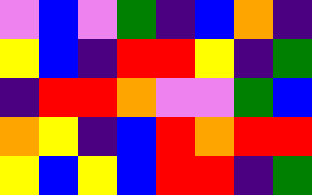[["violet", "blue", "violet", "green", "indigo", "blue", "orange", "indigo"], ["yellow", "blue", "indigo", "red", "red", "yellow", "indigo", "green"], ["indigo", "red", "red", "orange", "violet", "violet", "green", "blue"], ["orange", "yellow", "indigo", "blue", "red", "orange", "red", "red"], ["yellow", "blue", "yellow", "blue", "red", "red", "indigo", "green"]]